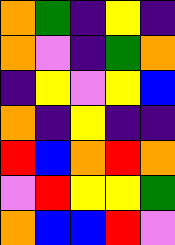[["orange", "green", "indigo", "yellow", "indigo"], ["orange", "violet", "indigo", "green", "orange"], ["indigo", "yellow", "violet", "yellow", "blue"], ["orange", "indigo", "yellow", "indigo", "indigo"], ["red", "blue", "orange", "red", "orange"], ["violet", "red", "yellow", "yellow", "green"], ["orange", "blue", "blue", "red", "violet"]]